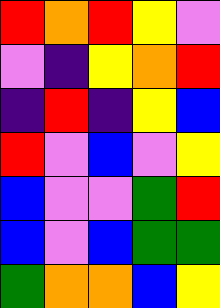[["red", "orange", "red", "yellow", "violet"], ["violet", "indigo", "yellow", "orange", "red"], ["indigo", "red", "indigo", "yellow", "blue"], ["red", "violet", "blue", "violet", "yellow"], ["blue", "violet", "violet", "green", "red"], ["blue", "violet", "blue", "green", "green"], ["green", "orange", "orange", "blue", "yellow"]]